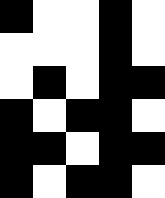[["black", "white", "white", "black", "white"], ["white", "white", "white", "black", "white"], ["white", "black", "white", "black", "black"], ["black", "white", "black", "black", "white"], ["black", "black", "white", "black", "black"], ["black", "white", "black", "black", "white"]]